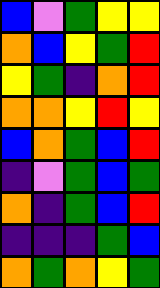[["blue", "violet", "green", "yellow", "yellow"], ["orange", "blue", "yellow", "green", "red"], ["yellow", "green", "indigo", "orange", "red"], ["orange", "orange", "yellow", "red", "yellow"], ["blue", "orange", "green", "blue", "red"], ["indigo", "violet", "green", "blue", "green"], ["orange", "indigo", "green", "blue", "red"], ["indigo", "indigo", "indigo", "green", "blue"], ["orange", "green", "orange", "yellow", "green"]]